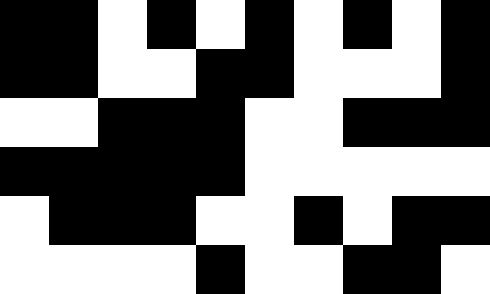[["black", "black", "white", "black", "white", "black", "white", "black", "white", "black"], ["black", "black", "white", "white", "black", "black", "white", "white", "white", "black"], ["white", "white", "black", "black", "black", "white", "white", "black", "black", "black"], ["black", "black", "black", "black", "black", "white", "white", "white", "white", "white"], ["white", "black", "black", "black", "white", "white", "black", "white", "black", "black"], ["white", "white", "white", "white", "black", "white", "white", "black", "black", "white"]]